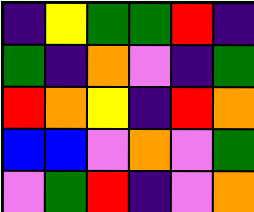[["indigo", "yellow", "green", "green", "red", "indigo"], ["green", "indigo", "orange", "violet", "indigo", "green"], ["red", "orange", "yellow", "indigo", "red", "orange"], ["blue", "blue", "violet", "orange", "violet", "green"], ["violet", "green", "red", "indigo", "violet", "orange"]]